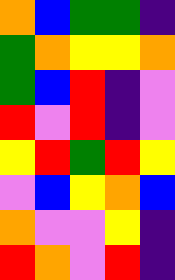[["orange", "blue", "green", "green", "indigo"], ["green", "orange", "yellow", "yellow", "orange"], ["green", "blue", "red", "indigo", "violet"], ["red", "violet", "red", "indigo", "violet"], ["yellow", "red", "green", "red", "yellow"], ["violet", "blue", "yellow", "orange", "blue"], ["orange", "violet", "violet", "yellow", "indigo"], ["red", "orange", "violet", "red", "indigo"]]